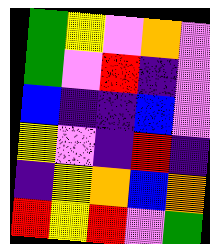[["green", "yellow", "violet", "orange", "violet"], ["green", "violet", "red", "indigo", "violet"], ["blue", "indigo", "indigo", "blue", "violet"], ["yellow", "violet", "indigo", "red", "indigo"], ["indigo", "yellow", "orange", "blue", "orange"], ["red", "yellow", "red", "violet", "green"]]